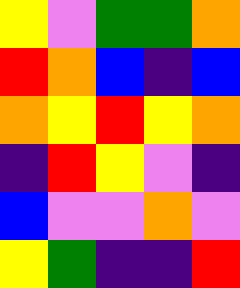[["yellow", "violet", "green", "green", "orange"], ["red", "orange", "blue", "indigo", "blue"], ["orange", "yellow", "red", "yellow", "orange"], ["indigo", "red", "yellow", "violet", "indigo"], ["blue", "violet", "violet", "orange", "violet"], ["yellow", "green", "indigo", "indigo", "red"]]